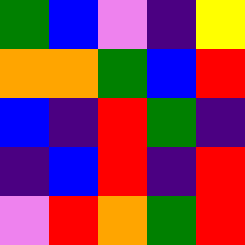[["green", "blue", "violet", "indigo", "yellow"], ["orange", "orange", "green", "blue", "red"], ["blue", "indigo", "red", "green", "indigo"], ["indigo", "blue", "red", "indigo", "red"], ["violet", "red", "orange", "green", "red"]]